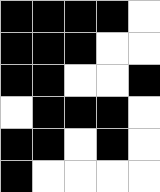[["black", "black", "black", "black", "white"], ["black", "black", "black", "white", "white"], ["black", "black", "white", "white", "black"], ["white", "black", "black", "black", "white"], ["black", "black", "white", "black", "white"], ["black", "white", "white", "white", "white"]]